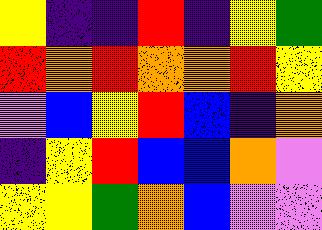[["yellow", "indigo", "indigo", "red", "indigo", "yellow", "green"], ["red", "orange", "red", "orange", "orange", "red", "yellow"], ["violet", "blue", "yellow", "red", "blue", "indigo", "orange"], ["indigo", "yellow", "red", "blue", "blue", "orange", "violet"], ["yellow", "yellow", "green", "orange", "blue", "violet", "violet"]]